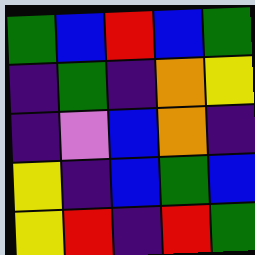[["green", "blue", "red", "blue", "green"], ["indigo", "green", "indigo", "orange", "yellow"], ["indigo", "violet", "blue", "orange", "indigo"], ["yellow", "indigo", "blue", "green", "blue"], ["yellow", "red", "indigo", "red", "green"]]